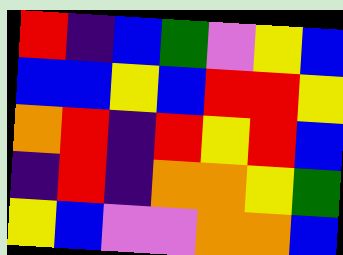[["red", "indigo", "blue", "green", "violet", "yellow", "blue"], ["blue", "blue", "yellow", "blue", "red", "red", "yellow"], ["orange", "red", "indigo", "red", "yellow", "red", "blue"], ["indigo", "red", "indigo", "orange", "orange", "yellow", "green"], ["yellow", "blue", "violet", "violet", "orange", "orange", "blue"]]